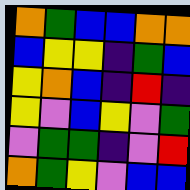[["orange", "green", "blue", "blue", "orange", "orange"], ["blue", "yellow", "yellow", "indigo", "green", "blue"], ["yellow", "orange", "blue", "indigo", "red", "indigo"], ["yellow", "violet", "blue", "yellow", "violet", "green"], ["violet", "green", "green", "indigo", "violet", "red"], ["orange", "green", "yellow", "violet", "blue", "blue"]]